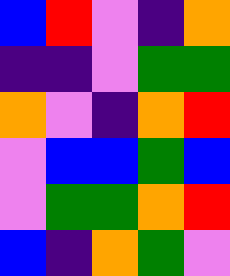[["blue", "red", "violet", "indigo", "orange"], ["indigo", "indigo", "violet", "green", "green"], ["orange", "violet", "indigo", "orange", "red"], ["violet", "blue", "blue", "green", "blue"], ["violet", "green", "green", "orange", "red"], ["blue", "indigo", "orange", "green", "violet"]]